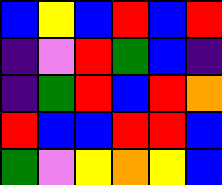[["blue", "yellow", "blue", "red", "blue", "red"], ["indigo", "violet", "red", "green", "blue", "indigo"], ["indigo", "green", "red", "blue", "red", "orange"], ["red", "blue", "blue", "red", "red", "blue"], ["green", "violet", "yellow", "orange", "yellow", "blue"]]